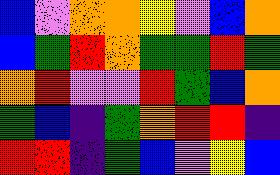[["blue", "violet", "orange", "orange", "yellow", "violet", "blue", "orange"], ["blue", "green", "red", "orange", "green", "green", "red", "green"], ["orange", "red", "violet", "violet", "red", "green", "blue", "orange"], ["green", "blue", "indigo", "green", "orange", "red", "red", "indigo"], ["red", "red", "indigo", "green", "blue", "violet", "yellow", "blue"]]